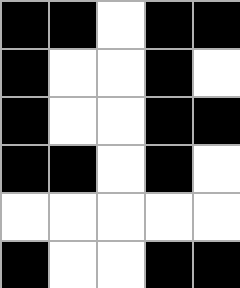[["black", "black", "white", "black", "black"], ["black", "white", "white", "black", "white"], ["black", "white", "white", "black", "black"], ["black", "black", "white", "black", "white"], ["white", "white", "white", "white", "white"], ["black", "white", "white", "black", "black"]]